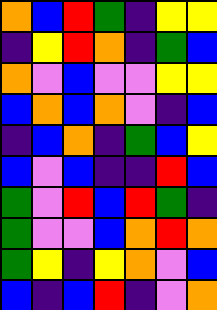[["orange", "blue", "red", "green", "indigo", "yellow", "yellow"], ["indigo", "yellow", "red", "orange", "indigo", "green", "blue"], ["orange", "violet", "blue", "violet", "violet", "yellow", "yellow"], ["blue", "orange", "blue", "orange", "violet", "indigo", "blue"], ["indigo", "blue", "orange", "indigo", "green", "blue", "yellow"], ["blue", "violet", "blue", "indigo", "indigo", "red", "blue"], ["green", "violet", "red", "blue", "red", "green", "indigo"], ["green", "violet", "violet", "blue", "orange", "red", "orange"], ["green", "yellow", "indigo", "yellow", "orange", "violet", "blue"], ["blue", "indigo", "blue", "red", "indigo", "violet", "orange"]]